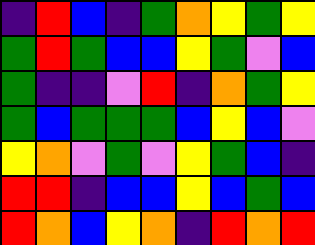[["indigo", "red", "blue", "indigo", "green", "orange", "yellow", "green", "yellow"], ["green", "red", "green", "blue", "blue", "yellow", "green", "violet", "blue"], ["green", "indigo", "indigo", "violet", "red", "indigo", "orange", "green", "yellow"], ["green", "blue", "green", "green", "green", "blue", "yellow", "blue", "violet"], ["yellow", "orange", "violet", "green", "violet", "yellow", "green", "blue", "indigo"], ["red", "red", "indigo", "blue", "blue", "yellow", "blue", "green", "blue"], ["red", "orange", "blue", "yellow", "orange", "indigo", "red", "orange", "red"]]